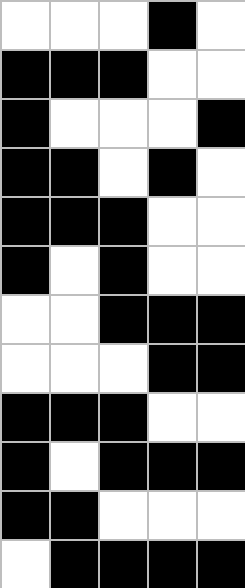[["white", "white", "white", "black", "white"], ["black", "black", "black", "white", "white"], ["black", "white", "white", "white", "black"], ["black", "black", "white", "black", "white"], ["black", "black", "black", "white", "white"], ["black", "white", "black", "white", "white"], ["white", "white", "black", "black", "black"], ["white", "white", "white", "black", "black"], ["black", "black", "black", "white", "white"], ["black", "white", "black", "black", "black"], ["black", "black", "white", "white", "white"], ["white", "black", "black", "black", "black"]]